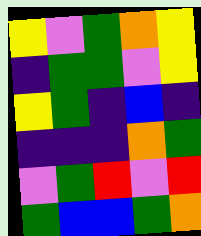[["yellow", "violet", "green", "orange", "yellow"], ["indigo", "green", "green", "violet", "yellow"], ["yellow", "green", "indigo", "blue", "indigo"], ["indigo", "indigo", "indigo", "orange", "green"], ["violet", "green", "red", "violet", "red"], ["green", "blue", "blue", "green", "orange"]]